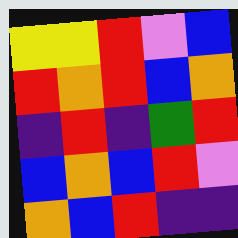[["yellow", "yellow", "red", "violet", "blue"], ["red", "orange", "red", "blue", "orange"], ["indigo", "red", "indigo", "green", "red"], ["blue", "orange", "blue", "red", "violet"], ["orange", "blue", "red", "indigo", "indigo"]]